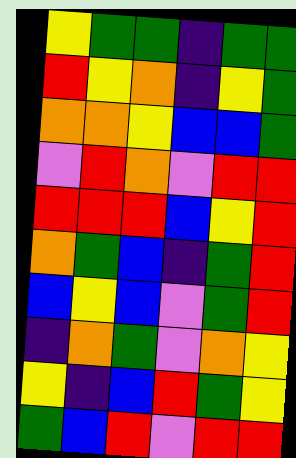[["yellow", "green", "green", "indigo", "green", "green"], ["red", "yellow", "orange", "indigo", "yellow", "green"], ["orange", "orange", "yellow", "blue", "blue", "green"], ["violet", "red", "orange", "violet", "red", "red"], ["red", "red", "red", "blue", "yellow", "red"], ["orange", "green", "blue", "indigo", "green", "red"], ["blue", "yellow", "blue", "violet", "green", "red"], ["indigo", "orange", "green", "violet", "orange", "yellow"], ["yellow", "indigo", "blue", "red", "green", "yellow"], ["green", "blue", "red", "violet", "red", "red"]]